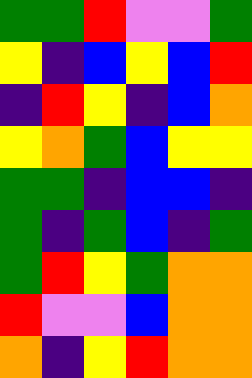[["green", "green", "red", "violet", "violet", "green"], ["yellow", "indigo", "blue", "yellow", "blue", "red"], ["indigo", "red", "yellow", "indigo", "blue", "orange"], ["yellow", "orange", "green", "blue", "yellow", "yellow"], ["green", "green", "indigo", "blue", "blue", "indigo"], ["green", "indigo", "green", "blue", "indigo", "green"], ["green", "red", "yellow", "green", "orange", "orange"], ["red", "violet", "violet", "blue", "orange", "orange"], ["orange", "indigo", "yellow", "red", "orange", "orange"]]